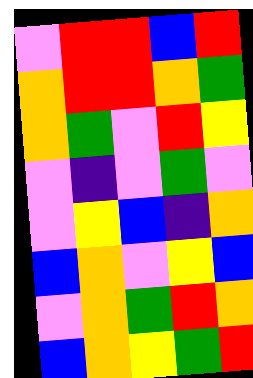[["violet", "red", "red", "blue", "red"], ["orange", "red", "red", "orange", "green"], ["orange", "green", "violet", "red", "yellow"], ["violet", "indigo", "violet", "green", "violet"], ["violet", "yellow", "blue", "indigo", "orange"], ["blue", "orange", "violet", "yellow", "blue"], ["violet", "orange", "green", "red", "orange"], ["blue", "orange", "yellow", "green", "red"]]